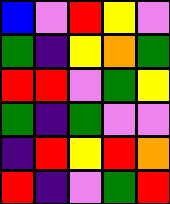[["blue", "violet", "red", "yellow", "violet"], ["green", "indigo", "yellow", "orange", "green"], ["red", "red", "violet", "green", "yellow"], ["green", "indigo", "green", "violet", "violet"], ["indigo", "red", "yellow", "red", "orange"], ["red", "indigo", "violet", "green", "red"]]